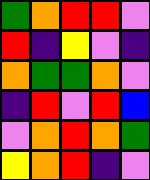[["green", "orange", "red", "red", "violet"], ["red", "indigo", "yellow", "violet", "indigo"], ["orange", "green", "green", "orange", "violet"], ["indigo", "red", "violet", "red", "blue"], ["violet", "orange", "red", "orange", "green"], ["yellow", "orange", "red", "indigo", "violet"]]